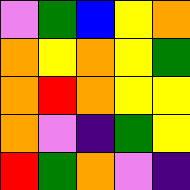[["violet", "green", "blue", "yellow", "orange"], ["orange", "yellow", "orange", "yellow", "green"], ["orange", "red", "orange", "yellow", "yellow"], ["orange", "violet", "indigo", "green", "yellow"], ["red", "green", "orange", "violet", "indigo"]]